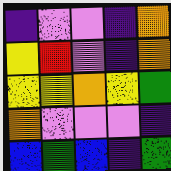[["indigo", "violet", "violet", "indigo", "orange"], ["yellow", "red", "violet", "indigo", "orange"], ["yellow", "yellow", "orange", "yellow", "green"], ["orange", "violet", "violet", "violet", "indigo"], ["blue", "green", "blue", "indigo", "green"]]